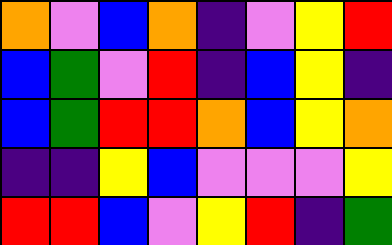[["orange", "violet", "blue", "orange", "indigo", "violet", "yellow", "red"], ["blue", "green", "violet", "red", "indigo", "blue", "yellow", "indigo"], ["blue", "green", "red", "red", "orange", "blue", "yellow", "orange"], ["indigo", "indigo", "yellow", "blue", "violet", "violet", "violet", "yellow"], ["red", "red", "blue", "violet", "yellow", "red", "indigo", "green"]]